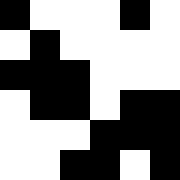[["black", "white", "white", "white", "black", "white"], ["white", "black", "white", "white", "white", "white"], ["black", "black", "black", "white", "white", "white"], ["white", "black", "black", "white", "black", "black"], ["white", "white", "white", "black", "black", "black"], ["white", "white", "black", "black", "white", "black"]]